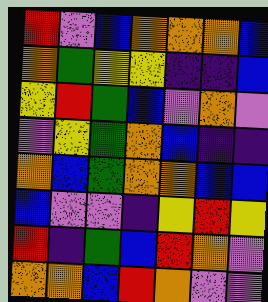[["red", "violet", "blue", "orange", "orange", "orange", "blue"], ["orange", "green", "yellow", "yellow", "indigo", "indigo", "blue"], ["yellow", "red", "green", "blue", "violet", "orange", "violet"], ["violet", "yellow", "green", "orange", "blue", "indigo", "indigo"], ["orange", "blue", "green", "orange", "orange", "blue", "blue"], ["blue", "violet", "violet", "indigo", "yellow", "red", "yellow"], ["red", "indigo", "green", "blue", "red", "orange", "violet"], ["orange", "orange", "blue", "red", "orange", "violet", "violet"]]